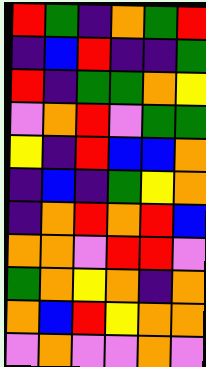[["red", "green", "indigo", "orange", "green", "red"], ["indigo", "blue", "red", "indigo", "indigo", "green"], ["red", "indigo", "green", "green", "orange", "yellow"], ["violet", "orange", "red", "violet", "green", "green"], ["yellow", "indigo", "red", "blue", "blue", "orange"], ["indigo", "blue", "indigo", "green", "yellow", "orange"], ["indigo", "orange", "red", "orange", "red", "blue"], ["orange", "orange", "violet", "red", "red", "violet"], ["green", "orange", "yellow", "orange", "indigo", "orange"], ["orange", "blue", "red", "yellow", "orange", "orange"], ["violet", "orange", "violet", "violet", "orange", "violet"]]